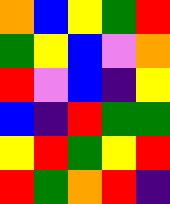[["orange", "blue", "yellow", "green", "red"], ["green", "yellow", "blue", "violet", "orange"], ["red", "violet", "blue", "indigo", "yellow"], ["blue", "indigo", "red", "green", "green"], ["yellow", "red", "green", "yellow", "red"], ["red", "green", "orange", "red", "indigo"]]